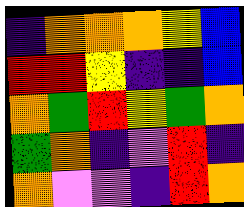[["indigo", "orange", "orange", "orange", "yellow", "blue"], ["red", "red", "yellow", "indigo", "indigo", "blue"], ["orange", "green", "red", "yellow", "green", "orange"], ["green", "orange", "indigo", "violet", "red", "indigo"], ["orange", "violet", "violet", "indigo", "red", "orange"]]